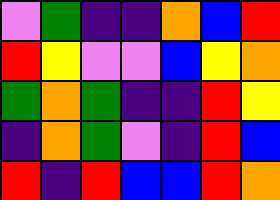[["violet", "green", "indigo", "indigo", "orange", "blue", "red"], ["red", "yellow", "violet", "violet", "blue", "yellow", "orange"], ["green", "orange", "green", "indigo", "indigo", "red", "yellow"], ["indigo", "orange", "green", "violet", "indigo", "red", "blue"], ["red", "indigo", "red", "blue", "blue", "red", "orange"]]